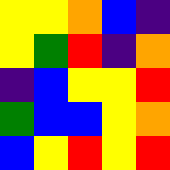[["yellow", "yellow", "orange", "blue", "indigo"], ["yellow", "green", "red", "indigo", "orange"], ["indigo", "blue", "yellow", "yellow", "red"], ["green", "blue", "blue", "yellow", "orange"], ["blue", "yellow", "red", "yellow", "red"]]